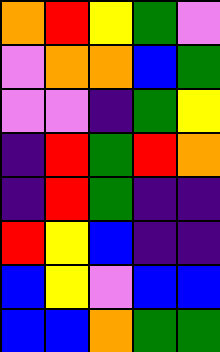[["orange", "red", "yellow", "green", "violet"], ["violet", "orange", "orange", "blue", "green"], ["violet", "violet", "indigo", "green", "yellow"], ["indigo", "red", "green", "red", "orange"], ["indigo", "red", "green", "indigo", "indigo"], ["red", "yellow", "blue", "indigo", "indigo"], ["blue", "yellow", "violet", "blue", "blue"], ["blue", "blue", "orange", "green", "green"]]